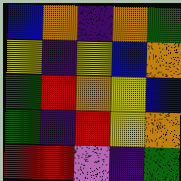[["blue", "orange", "indigo", "orange", "green"], ["yellow", "indigo", "yellow", "blue", "orange"], ["green", "red", "orange", "yellow", "blue"], ["green", "indigo", "red", "yellow", "orange"], ["red", "red", "violet", "indigo", "green"]]